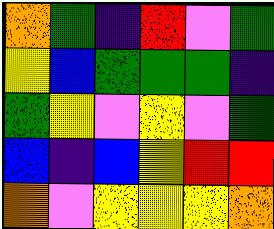[["orange", "green", "indigo", "red", "violet", "green"], ["yellow", "blue", "green", "green", "green", "indigo"], ["green", "yellow", "violet", "yellow", "violet", "green"], ["blue", "indigo", "blue", "yellow", "red", "red"], ["orange", "violet", "yellow", "yellow", "yellow", "orange"]]